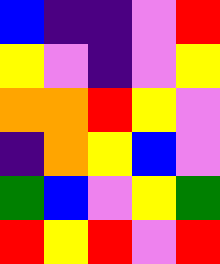[["blue", "indigo", "indigo", "violet", "red"], ["yellow", "violet", "indigo", "violet", "yellow"], ["orange", "orange", "red", "yellow", "violet"], ["indigo", "orange", "yellow", "blue", "violet"], ["green", "blue", "violet", "yellow", "green"], ["red", "yellow", "red", "violet", "red"]]